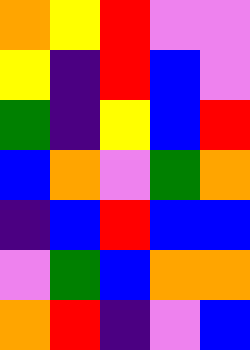[["orange", "yellow", "red", "violet", "violet"], ["yellow", "indigo", "red", "blue", "violet"], ["green", "indigo", "yellow", "blue", "red"], ["blue", "orange", "violet", "green", "orange"], ["indigo", "blue", "red", "blue", "blue"], ["violet", "green", "blue", "orange", "orange"], ["orange", "red", "indigo", "violet", "blue"]]